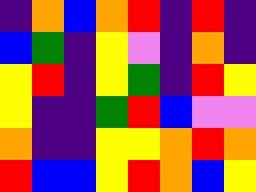[["indigo", "orange", "blue", "orange", "red", "indigo", "red", "indigo"], ["blue", "green", "indigo", "yellow", "violet", "indigo", "orange", "indigo"], ["yellow", "red", "indigo", "yellow", "green", "indigo", "red", "yellow"], ["yellow", "indigo", "indigo", "green", "red", "blue", "violet", "violet"], ["orange", "indigo", "indigo", "yellow", "yellow", "orange", "red", "orange"], ["red", "blue", "blue", "yellow", "red", "orange", "blue", "yellow"]]